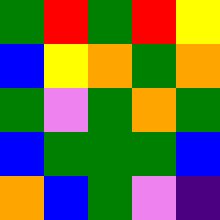[["green", "red", "green", "red", "yellow"], ["blue", "yellow", "orange", "green", "orange"], ["green", "violet", "green", "orange", "green"], ["blue", "green", "green", "green", "blue"], ["orange", "blue", "green", "violet", "indigo"]]